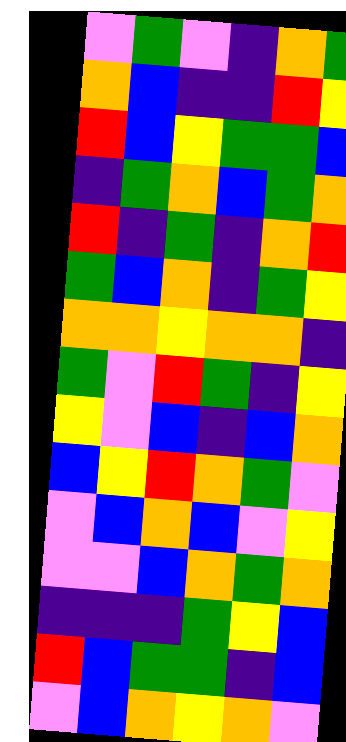[["violet", "green", "violet", "indigo", "orange", "green"], ["orange", "blue", "indigo", "indigo", "red", "yellow"], ["red", "blue", "yellow", "green", "green", "blue"], ["indigo", "green", "orange", "blue", "green", "orange"], ["red", "indigo", "green", "indigo", "orange", "red"], ["green", "blue", "orange", "indigo", "green", "yellow"], ["orange", "orange", "yellow", "orange", "orange", "indigo"], ["green", "violet", "red", "green", "indigo", "yellow"], ["yellow", "violet", "blue", "indigo", "blue", "orange"], ["blue", "yellow", "red", "orange", "green", "violet"], ["violet", "blue", "orange", "blue", "violet", "yellow"], ["violet", "violet", "blue", "orange", "green", "orange"], ["indigo", "indigo", "indigo", "green", "yellow", "blue"], ["red", "blue", "green", "green", "indigo", "blue"], ["violet", "blue", "orange", "yellow", "orange", "violet"]]